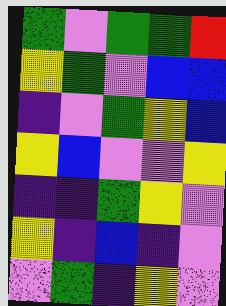[["green", "violet", "green", "green", "red"], ["yellow", "green", "violet", "blue", "blue"], ["indigo", "violet", "green", "yellow", "blue"], ["yellow", "blue", "violet", "violet", "yellow"], ["indigo", "indigo", "green", "yellow", "violet"], ["yellow", "indigo", "blue", "indigo", "violet"], ["violet", "green", "indigo", "yellow", "violet"]]